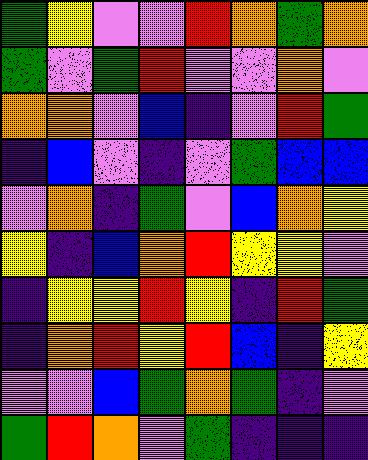[["green", "yellow", "violet", "violet", "red", "orange", "green", "orange"], ["green", "violet", "green", "red", "violet", "violet", "orange", "violet"], ["orange", "orange", "violet", "blue", "indigo", "violet", "red", "green"], ["indigo", "blue", "violet", "indigo", "violet", "green", "blue", "blue"], ["violet", "orange", "indigo", "green", "violet", "blue", "orange", "yellow"], ["yellow", "indigo", "blue", "orange", "red", "yellow", "yellow", "violet"], ["indigo", "yellow", "yellow", "red", "yellow", "indigo", "red", "green"], ["indigo", "orange", "red", "yellow", "red", "blue", "indigo", "yellow"], ["violet", "violet", "blue", "green", "orange", "green", "indigo", "violet"], ["green", "red", "orange", "violet", "green", "indigo", "indigo", "indigo"]]